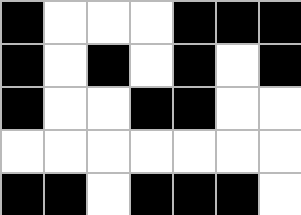[["black", "white", "white", "white", "black", "black", "black"], ["black", "white", "black", "white", "black", "white", "black"], ["black", "white", "white", "black", "black", "white", "white"], ["white", "white", "white", "white", "white", "white", "white"], ["black", "black", "white", "black", "black", "black", "white"]]